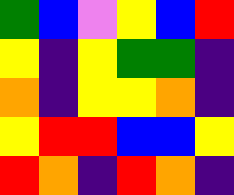[["green", "blue", "violet", "yellow", "blue", "red"], ["yellow", "indigo", "yellow", "green", "green", "indigo"], ["orange", "indigo", "yellow", "yellow", "orange", "indigo"], ["yellow", "red", "red", "blue", "blue", "yellow"], ["red", "orange", "indigo", "red", "orange", "indigo"]]